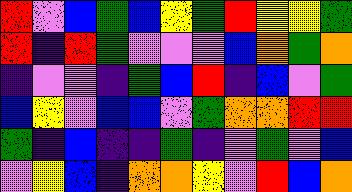[["red", "violet", "blue", "green", "blue", "yellow", "green", "red", "yellow", "yellow", "green"], ["red", "indigo", "red", "green", "violet", "violet", "violet", "blue", "orange", "green", "orange"], ["indigo", "violet", "violet", "indigo", "green", "blue", "red", "indigo", "blue", "violet", "green"], ["blue", "yellow", "violet", "blue", "blue", "violet", "green", "orange", "orange", "red", "red"], ["green", "indigo", "blue", "indigo", "indigo", "green", "indigo", "violet", "green", "violet", "blue"], ["violet", "yellow", "blue", "indigo", "orange", "orange", "yellow", "violet", "red", "blue", "orange"]]